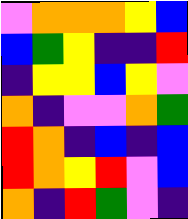[["violet", "orange", "orange", "orange", "yellow", "blue"], ["blue", "green", "yellow", "indigo", "indigo", "red"], ["indigo", "yellow", "yellow", "blue", "yellow", "violet"], ["orange", "indigo", "violet", "violet", "orange", "green"], ["red", "orange", "indigo", "blue", "indigo", "blue"], ["red", "orange", "yellow", "red", "violet", "blue"], ["orange", "indigo", "red", "green", "violet", "indigo"]]